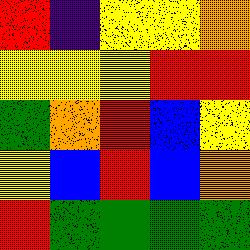[["red", "indigo", "yellow", "yellow", "orange"], ["yellow", "yellow", "yellow", "red", "red"], ["green", "orange", "red", "blue", "yellow"], ["yellow", "blue", "red", "blue", "orange"], ["red", "green", "green", "green", "green"]]